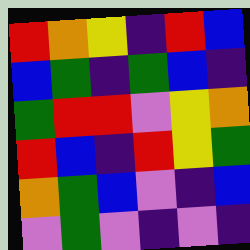[["red", "orange", "yellow", "indigo", "red", "blue"], ["blue", "green", "indigo", "green", "blue", "indigo"], ["green", "red", "red", "violet", "yellow", "orange"], ["red", "blue", "indigo", "red", "yellow", "green"], ["orange", "green", "blue", "violet", "indigo", "blue"], ["violet", "green", "violet", "indigo", "violet", "indigo"]]